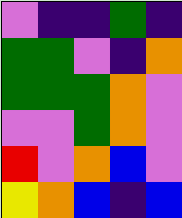[["violet", "indigo", "indigo", "green", "indigo"], ["green", "green", "violet", "indigo", "orange"], ["green", "green", "green", "orange", "violet"], ["violet", "violet", "green", "orange", "violet"], ["red", "violet", "orange", "blue", "violet"], ["yellow", "orange", "blue", "indigo", "blue"]]